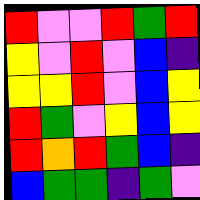[["red", "violet", "violet", "red", "green", "red"], ["yellow", "violet", "red", "violet", "blue", "indigo"], ["yellow", "yellow", "red", "violet", "blue", "yellow"], ["red", "green", "violet", "yellow", "blue", "yellow"], ["red", "orange", "red", "green", "blue", "indigo"], ["blue", "green", "green", "indigo", "green", "violet"]]